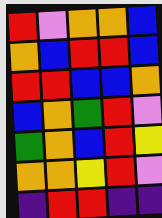[["red", "violet", "orange", "orange", "blue"], ["orange", "blue", "red", "red", "blue"], ["red", "red", "blue", "blue", "orange"], ["blue", "orange", "green", "red", "violet"], ["green", "orange", "blue", "red", "yellow"], ["orange", "orange", "yellow", "red", "violet"], ["indigo", "red", "red", "indigo", "indigo"]]